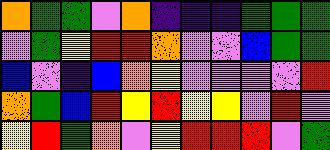[["orange", "green", "green", "violet", "orange", "indigo", "indigo", "indigo", "green", "green", "green"], ["violet", "green", "yellow", "red", "red", "orange", "violet", "violet", "blue", "green", "green"], ["blue", "violet", "indigo", "blue", "orange", "yellow", "violet", "violet", "violet", "violet", "red"], ["orange", "green", "blue", "red", "yellow", "red", "yellow", "yellow", "violet", "red", "violet"], ["yellow", "red", "green", "orange", "violet", "yellow", "red", "red", "red", "violet", "green"]]